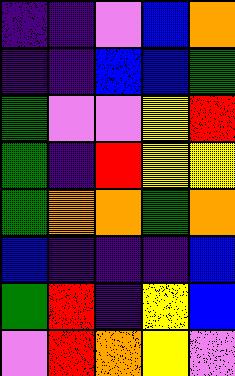[["indigo", "indigo", "violet", "blue", "orange"], ["indigo", "indigo", "blue", "blue", "green"], ["green", "violet", "violet", "yellow", "red"], ["green", "indigo", "red", "yellow", "yellow"], ["green", "orange", "orange", "green", "orange"], ["blue", "indigo", "indigo", "indigo", "blue"], ["green", "red", "indigo", "yellow", "blue"], ["violet", "red", "orange", "yellow", "violet"]]